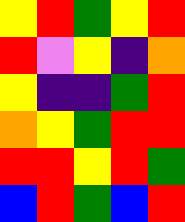[["yellow", "red", "green", "yellow", "red"], ["red", "violet", "yellow", "indigo", "orange"], ["yellow", "indigo", "indigo", "green", "red"], ["orange", "yellow", "green", "red", "red"], ["red", "red", "yellow", "red", "green"], ["blue", "red", "green", "blue", "red"]]